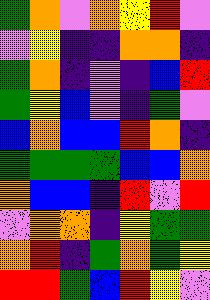[["green", "orange", "violet", "orange", "yellow", "red", "violet"], ["violet", "yellow", "indigo", "indigo", "orange", "orange", "indigo"], ["green", "orange", "indigo", "violet", "indigo", "blue", "red"], ["green", "yellow", "blue", "violet", "indigo", "green", "violet"], ["blue", "orange", "blue", "blue", "red", "orange", "indigo"], ["green", "green", "green", "green", "blue", "blue", "orange"], ["orange", "blue", "blue", "indigo", "red", "violet", "red"], ["violet", "orange", "orange", "indigo", "yellow", "green", "green"], ["orange", "red", "indigo", "green", "orange", "green", "yellow"], ["red", "red", "green", "blue", "red", "yellow", "violet"]]